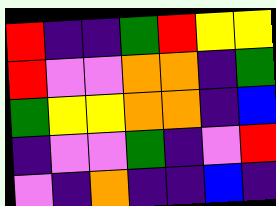[["red", "indigo", "indigo", "green", "red", "yellow", "yellow"], ["red", "violet", "violet", "orange", "orange", "indigo", "green"], ["green", "yellow", "yellow", "orange", "orange", "indigo", "blue"], ["indigo", "violet", "violet", "green", "indigo", "violet", "red"], ["violet", "indigo", "orange", "indigo", "indigo", "blue", "indigo"]]